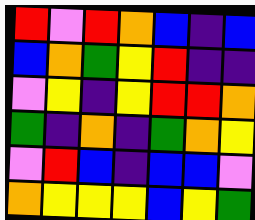[["red", "violet", "red", "orange", "blue", "indigo", "blue"], ["blue", "orange", "green", "yellow", "red", "indigo", "indigo"], ["violet", "yellow", "indigo", "yellow", "red", "red", "orange"], ["green", "indigo", "orange", "indigo", "green", "orange", "yellow"], ["violet", "red", "blue", "indigo", "blue", "blue", "violet"], ["orange", "yellow", "yellow", "yellow", "blue", "yellow", "green"]]